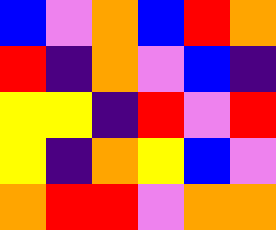[["blue", "violet", "orange", "blue", "red", "orange"], ["red", "indigo", "orange", "violet", "blue", "indigo"], ["yellow", "yellow", "indigo", "red", "violet", "red"], ["yellow", "indigo", "orange", "yellow", "blue", "violet"], ["orange", "red", "red", "violet", "orange", "orange"]]